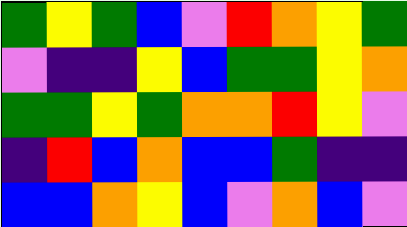[["green", "yellow", "green", "blue", "violet", "red", "orange", "yellow", "green"], ["violet", "indigo", "indigo", "yellow", "blue", "green", "green", "yellow", "orange"], ["green", "green", "yellow", "green", "orange", "orange", "red", "yellow", "violet"], ["indigo", "red", "blue", "orange", "blue", "blue", "green", "indigo", "indigo"], ["blue", "blue", "orange", "yellow", "blue", "violet", "orange", "blue", "violet"]]